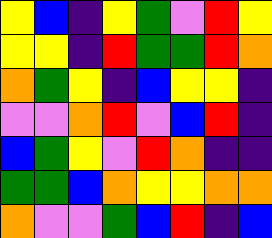[["yellow", "blue", "indigo", "yellow", "green", "violet", "red", "yellow"], ["yellow", "yellow", "indigo", "red", "green", "green", "red", "orange"], ["orange", "green", "yellow", "indigo", "blue", "yellow", "yellow", "indigo"], ["violet", "violet", "orange", "red", "violet", "blue", "red", "indigo"], ["blue", "green", "yellow", "violet", "red", "orange", "indigo", "indigo"], ["green", "green", "blue", "orange", "yellow", "yellow", "orange", "orange"], ["orange", "violet", "violet", "green", "blue", "red", "indigo", "blue"]]